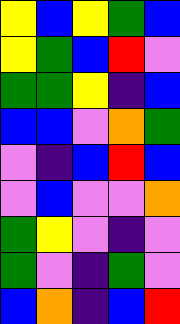[["yellow", "blue", "yellow", "green", "blue"], ["yellow", "green", "blue", "red", "violet"], ["green", "green", "yellow", "indigo", "blue"], ["blue", "blue", "violet", "orange", "green"], ["violet", "indigo", "blue", "red", "blue"], ["violet", "blue", "violet", "violet", "orange"], ["green", "yellow", "violet", "indigo", "violet"], ["green", "violet", "indigo", "green", "violet"], ["blue", "orange", "indigo", "blue", "red"]]